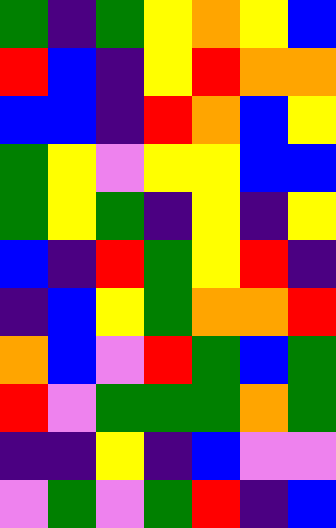[["green", "indigo", "green", "yellow", "orange", "yellow", "blue"], ["red", "blue", "indigo", "yellow", "red", "orange", "orange"], ["blue", "blue", "indigo", "red", "orange", "blue", "yellow"], ["green", "yellow", "violet", "yellow", "yellow", "blue", "blue"], ["green", "yellow", "green", "indigo", "yellow", "indigo", "yellow"], ["blue", "indigo", "red", "green", "yellow", "red", "indigo"], ["indigo", "blue", "yellow", "green", "orange", "orange", "red"], ["orange", "blue", "violet", "red", "green", "blue", "green"], ["red", "violet", "green", "green", "green", "orange", "green"], ["indigo", "indigo", "yellow", "indigo", "blue", "violet", "violet"], ["violet", "green", "violet", "green", "red", "indigo", "blue"]]